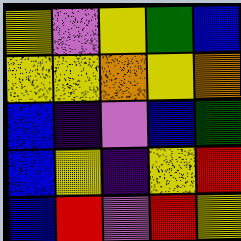[["yellow", "violet", "yellow", "green", "blue"], ["yellow", "yellow", "orange", "yellow", "orange"], ["blue", "indigo", "violet", "blue", "green"], ["blue", "yellow", "indigo", "yellow", "red"], ["blue", "red", "violet", "red", "yellow"]]